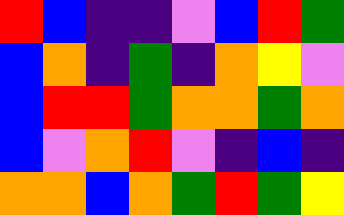[["red", "blue", "indigo", "indigo", "violet", "blue", "red", "green"], ["blue", "orange", "indigo", "green", "indigo", "orange", "yellow", "violet"], ["blue", "red", "red", "green", "orange", "orange", "green", "orange"], ["blue", "violet", "orange", "red", "violet", "indigo", "blue", "indigo"], ["orange", "orange", "blue", "orange", "green", "red", "green", "yellow"]]